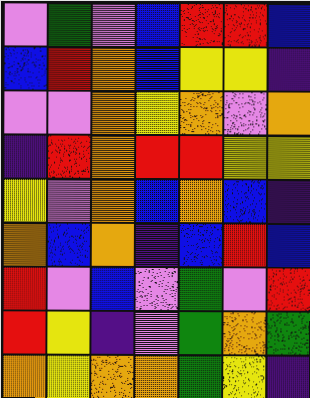[["violet", "green", "violet", "blue", "red", "red", "blue"], ["blue", "red", "orange", "blue", "yellow", "yellow", "indigo"], ["violet", "violet", "orange", "yellow", "orange", "violet", "orange"], ["indigo", "red", "orange", "red", "red", "yellow", "yellow"], ["yellow", "violet", "orange", "blue", "orange", "blue", "indigo"], ["orange", "blue", "orange", "indigo", "blue", "red", "blue"], ["red", "violet", "blue", "violet", "green", "violet", "red"], ["red", "yellow", "indigo", "violet", "green", "orange", "green"], ["orange", "yellow", "orange", "orange", "green", "yellow", "indigo"]]